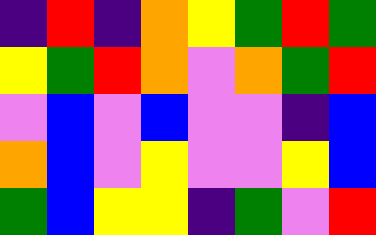[["indigo", "red", "indigo", "orange", "yellow", "green", "red", "green"], ["yellow", "green", "red", "orange", "violet", "orange", "green", "red"], ["violet", "blue", "violet", "blue", "violet", "violet", "indigo", "blue"], ["orange", "blue", "violet", "yellow", "violet", "violet", "yellow", "blue"], ["green", "blue", "yellow", "yellow", "indigo", "green", "violet", "red"]]